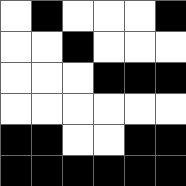[["white", "black", "white", "white", "white", "black"], ["white", "white", "black", "white", "white", "white"], ["white", "white", "white", "black", "black", "black"], ["white", "white", "white", "white", "white", "white"], ["black", "black", "white", "white", "black", "black"], ["black", "black", "black", "black", "black", "black"]]